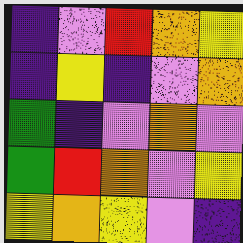[["indigo", "violet", "red", "orange", "yellow"], ["indigo", "yellow", "indigo", "violet", "orange"], ["green", "indigo", "violet", "orange", "violet"], ["green", "red", "orange", "violet", "yellow"], ["yellow", "orange", "yellow", "violet", "indigo"]]